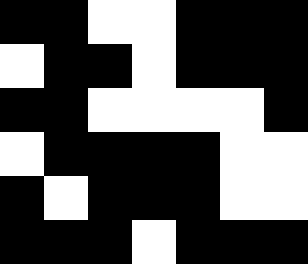[["black", "black", "white", "white", "black", "black", "black"], ["white", "black", "black", "white", "black", "black", "black"], ["black", "black", "white", "white", "white", "white", "black"], ["white", "black", "black", "black", "black", "white", "white"], ["black", "white", "black", "black", "black", "white", "white"], ["black", "black", "black", "white", "black", "black", "black"]]